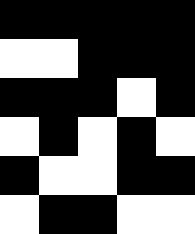[["black", "black", "black", "black", "black"], ["white", "white", "black", "black", "black"], ["black", "black", "black", "white", "black"], ["white", "black", "white", "black", "white"], ["black", "white", "white", "black", "black"], ["white", "black", "black", "white", "white"]]